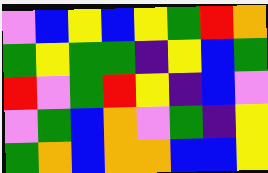[["violet", "blue", "yellow", "blue", "yellow", "green", "red", "orange"], ["green", "yellow", "green", "green", "indigo", "yellow", "blue", "green"], ["red", "violet", "green", "red", "yellow", "indigo", "blue", "violet"], ["violet", "green", "blue", "orange", "violet", "green", "indigo", "yellow"], ["green", "orange", "blue", "orange", "orange", "blue", "blue", "yellow"]]